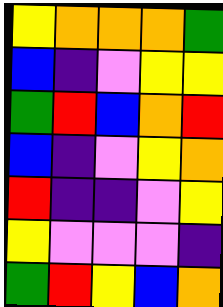[["yellow", "orange", "orange", "orange", "green"], ["blue", "indigo", "violet", "yellow", "yellow"], ["green", "red", "blue", "orange", "red"], ["blue", "indigo", "violet", "yellow", "orange"], ["red", "indigo", "indigo", "violet", "yellow"], ["yellow", "violet", "violet", "violet", "indigo"], ["green", "red", "yellow", "blue", "orange"]]